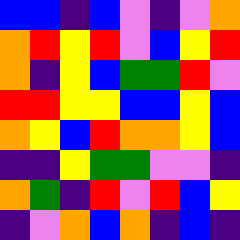[["blue", "blue", "indigo", "blue", "violet", "indigo", "violet", "orange"], ["orange", "red", "yellow", "red", "violet", "blue", "yellow", "red"], ["orange", "indigo", "yellow", "blue", "green", "green", "red", "violet"], ["red", "red", "yellow", "yellow", "blue", "blue", "yellow", "blue"], ["orange", "yellow", "blue", "red", "orange", "orange", "yellow", "blue"], ["indigo", "indigo", "yellow", "green", "green", "violet", "violet", "indigo"], ["orange", "green", "indigo", "red", "violet", "red", "blue", "yellow"], ["indigo", "violet", "orange", "blue", "orange", "indigo", "blue", "indigo"]]